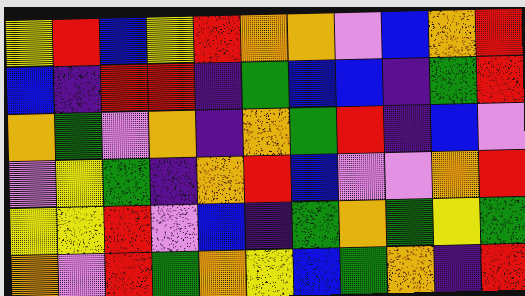[["yellow", "red", "blue", "yellow", "red", "orange", "orange", "violet", "blue", "orange", "red"], ["blue", "indigo", "red", "red", "indigo", "green", "blue", "blue", "indigo", "green", "red"], ["orange", "green", "violet", "orange", "indigo", "orange", "green", "red", "indigo", "blue", "violet"], ["violet", "yellow", "green", "indigo", "orange", "red", "blue", "violet", "violet", "orange", "red"], ["yellow", "yellow", "red", "violet", "blue", "indigo", "green", "orange", "green", "yellow", "green"], ["orange", "violet", "red", "green", "orange", "yellow", "blue", "green", "orange", "indigo", "red"]]